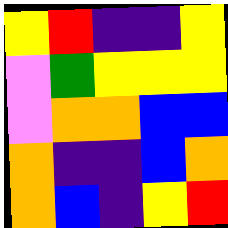[["yellow", "red", "indigo", "indigo", "yellow"], ["violet", "green", "yellow", "yellow", "yellow"], ["violet", "orange", "orange", "blue", "blue"], ["orange", "indigo", "indigo", "blue", "orange"], ["orange", "blue", "indigo", "yellow", "red"]]